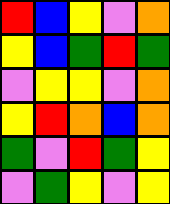[["red", "blue", "yellow", "violet", "orange"], ["yellow", "blue", "green", "red", "green"], ["violet", "yellow", "yellow", "violet", "orange"], ["yellow", "red", "orange", "blue", "orange"], ["green", "violet", "red", "green", "yellow"], ["violet", "green", "yellow", "violet", "yellow"]]